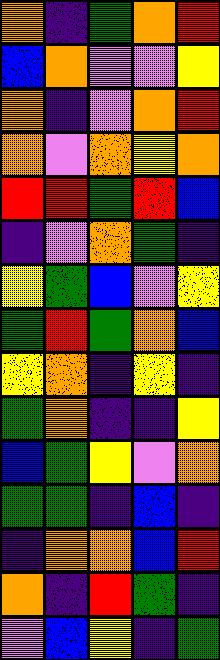[["orange", "indigo", "green", "orange", "red"], ["blue", "orange", "violet", "violet", "yellow"], ["orange", "indigo", "violet", "orange", "red"], ["orange", "violet", "orange", "yellow", "orange"], ["red", "red", "green", "red", "blue"], ["indigo", "violet", "orange", "green", "indigo"], ["yellow", "green", "blue", "violet", "yellow"], ["green", "red", "green", "orange", "blue"], ["yellow", "orange", "indigo", "yellow", "indigo"], ["green", "orange", "indigo", "indigo", "yellow"], ["blue", "green", "yellow", "violet", "orange"], ["green", "green", "indigo", "blue", "indigo"], ["indigo", "orange", "orange", "blue", "red"], ["orange", "indigo", "red", "green", "indigo"], ["violet", "blue", "yellow", "indigo", "green"]]